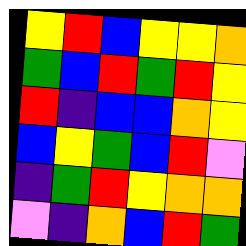[["yellow", "red", "blue", "yellow", "yellow", "orange"], ["green", "blue", "red", "green", "red", "yellow"], ["red", "indigo", "blue", "blue", "orange", "yellow"], ["blue", "yellow", "green", "blue", "red", "violet"], ["indigo", "green", "red", "yellow", "orange", "orange"], ["violet", "indigo", "orange", "blue", "red", "green"]]